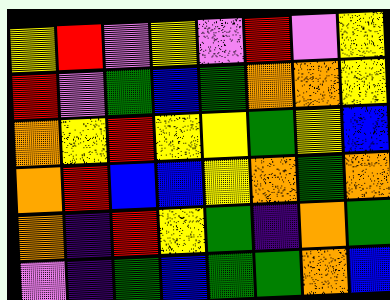[["yellow", "red", "violet", "yellow", "violet", "red", "violet", "yellow"], ["red", "violet", "green", "blue", "green", "orange", "orange", "yellow"], ["orange", "yellow", "red", "yellow", "yellow", "green", "yellow", "blue"], ["orange", "red", "blue", "blue", "yellow", "orange", "green", "orange"], ["orange", "indigo", "red", "yellow", "green", "indigo", "orange", "green"], ["violet", "indigo", "green", "blue", "green", "green", "orange", "blue"]]